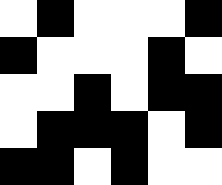[["white", "black", "white", "white", "white", "black"], ["black", "white", "white", "white", "black", "white"], ["white", "white", "black", "white", "black", "black"], ["white", "black", "black", "black", "white", "black"], ["black", "black", "white", "black", "white", "white"]]